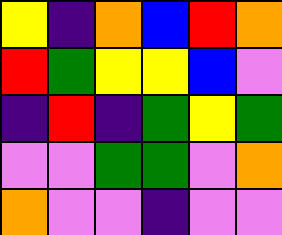[["yellow", "indigo", "orange", "blue", "red", "orange"], ["red", "green", "yellow", "yellow", "blue", "violet"], ["indigo", "red", "indigo", "green", "yellow", "green"], ["violet", "violet", "green", "green", "violet", "orange"], ["orange", "violet", "violet", "indigo", "violet", "violet"]]